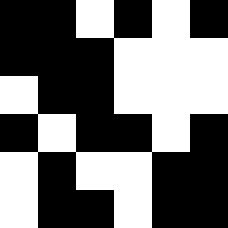[["black", "black", "white", "black", "white", "black"], ["black", "black", "black", "white", "white", "white"], ["white", "black", "black", "white", "white", "white"], ["black", "white", "black", "black", "white", "black"], ["white", "black", "white", "white", "black", "black"], ["white", "black", "black", "white", "black", "black"]]